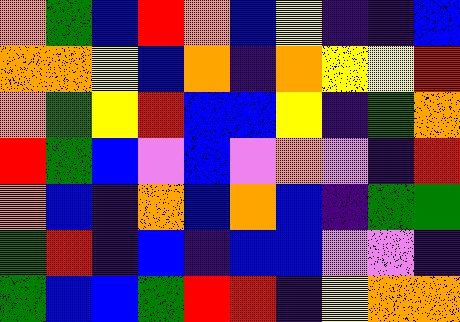[["orange", "green", "blue", "red", "orange", "blue", "yellow", "indigo", "indigo", "blue"], ["orange", "orange", "yellow", "blue", "orange", "indigo", "orange", "yellow", "yellow", "red"], ["orange", "green", "yellow", "red", "blue", "blue", "yellow", "indigo", "green", "orange"], ["red", "green", "blue", "violet", "blue", "violet", "orange", "violet", "indigo", "red"], ["orange", "blue", "indigo", "orange", "blue", "orange", "blue", "indigo", "green", "green"], ["green", "red", "indigo", "blue", "indigo", "blue", "blue", "violet", "violet", "indigo"], ["green", "blue", "blue", "green", "red", "red", "indigo", "yellow", "orange", "orange"]]